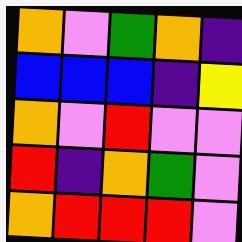[["orange", "violet", "green", "orange", "indigo"], ["blue", "blue", "blue", "indigo", "yellow"], ["orange", "violet", "red", "violet", "violet"], ["red", "indigo", "orange", "green", "violet"], ["orange", "red", "red", "red", "violet"]]